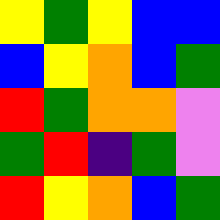[["yellow", "green", "yellow", "blue", "blue"], ["blue", "yellow", "orange", "blue", "green"], ["red", "green", "orange", "orange", "violet"], ["green", "red", "indigo", "green", "violet"], ["red", "yellow", "orange", "blue", "green"]]